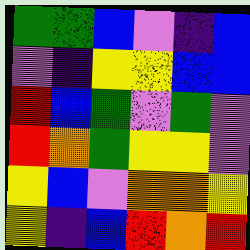[["green", "green", "blue", "violet", "indigo", "blue"], ["violet", "indigo", "yellow", "yellow", "blue", "blue"], ["red", "blue", "green", "violet", "green", "violet"], ["red", "orange", "green", "yellow", "yellow", "violet"], ["yellow", "blue", "violet", "orange", "orange", "yellow"], ["yellow", "indigo", "blue", "red", "orange", "red"]]